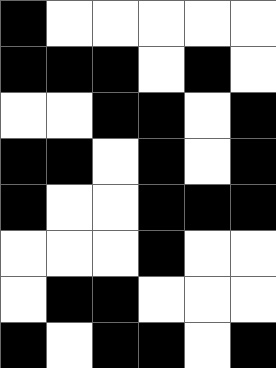[["black", "white", "white", "white", "white", "white"], ["black", "black", "black", "white", "black", "white"], ["white", "white", "black", "black", "white", "black"], ["black", "black", "white", "black", "white", "black"], ["black", "white", "white", "black", "black", "black"], ["white", "white", "white", "black", "white", "white"], ["white", "black", "black", "white", "white", "white"], ["black", "white", "black", "black", "white", "black"]]